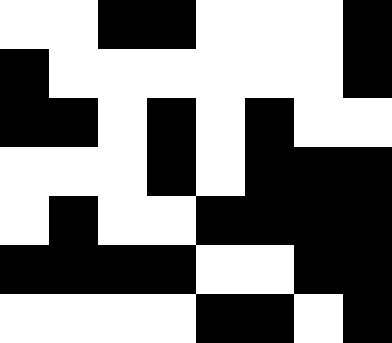[["white", "white", "black", "black", "white", "white", "white", "black"], ["black", "white", "white", "white", "white", "white", "white", "black"], ["black", "black", "white", "black", "white", "black", "white", "white"], ["white", "white", "white", "black", "white", "black", "black", "black"], ["white", "black", "white", "white", "black", "black", "black", "black"], ["black", "black", "black", "black", "white", "white", "black", "black"], ["white", "white", "white", "white", "black", "black", "white", "black"]]